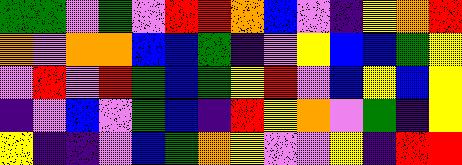[["green", "green", "violet", "green", "violet", "red", "red", "orange", "blue", "violet", "indigo", "yellow", "orange", "red"], ["orange", "violet", "orange", "orange", "blue", "blue", "green", "indigo", "violet", "yellow", "blue", "blue", "green", "yellow"], ["violet", "red", "violet", "red", "green", "blue", "green", "yellow", "red", "violet", "blue", "yellow", "blue", "yellow"], ["indigo", "violet", "blue", "violet", "green", "blue", "indigo", "red", "yellow", "orange", "violet", "green", "indigo", "yellow"], ["yellow", "indigo", "indigo", "violet", "blue", "green", "orange", "yellow", "violet", "violet", "yellow", "indigo", "red", "red"]]